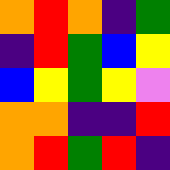[["orange", "red", "orange", "indigo", "green"], ["indigo", "red", "green", "blue", "yellow"], ["blue", "yellow", "green", "yellow", "violet"], ["orange", "orange", "indigo", "indigo", "red"], ["orange", "red", "green", "red", "indigo"]]